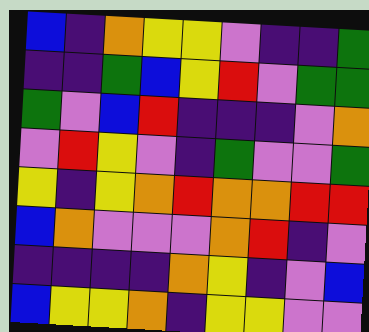[["blue", "indigo", "orange", "yellow", "yellow", "violet", "indigo", "indigo", "green"], ["indigo", "indigo", "green", "blue", "yellow", "red", "violet", "green", "green"], ["green", "violet", "blue", "red", "indigo", "indigo", "indigo", "violet", "orange"], ["violet", "red", "yellow", "violet", "indigo", "green", "violet", "violet", "green"], ["yellow", "indigo", "yellow", "orange", "red", "orange", "orange", "red", "red"], ["blue", "orange", "violet", "violet", "violet", "orange", "red", "indigo", "violet"], ["indigo", "indigo", "indigo", "indigo", "orange", "yellow", "indigo", "violet", "blue"], ["blue", "yellow", "yellow", "orange", "indigo", "yellow", "yellow", "violet", "violet"]]